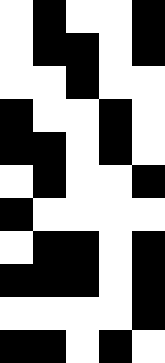[["white", "black", "white", "white", "black"], ["white", "black", "black", "white", "black"], ["white", "white", "black", "white", "white"], ["black", "white", "white", "black", "white"], ["black", "black", "white", "black", "white"], ["white", "black", "white", "white", "black"], ["black", "white", "white", "white", "white"], ["white", "black", "black", "white", "black"], ["black", "black", "black", "white", "black"], ["white", "white", "white", "white", "black"], ["black", "black", "white", "black", "white"]]